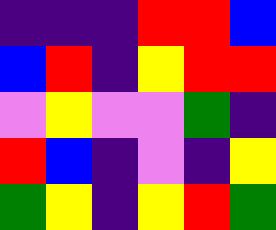[["indigo", "indigo", "indigo", "red", "red", "blue"], ["blue", "red", "indigo", "yellow", "red", "red"], ["violet", "yellow", "violet", "violet", "green", "indigo"], ["red", "blue", "indigo", "violet", "indigo", "yellow"], ["green", "yellow", "indigo", "yellow", "red", "green"]]